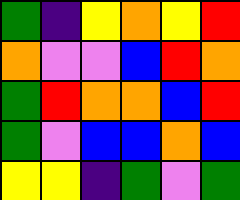[["green", "indigo", "yellow", "orange", "yellow", "red"], ["orange", "violet", "violet", "blue", "red", "orange"], ["green", "red", "orange", "orange", "blue", "red"], ["green", "violet", "blue", "blue", "orange", "blue"], ["yellow", "yellow", "indigo", "green", "violet", "green"]]